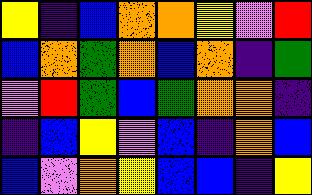[["yellow", "indigo", "blue", "orange", "orange", "yellow", "violet", "red"], ["blue", "orange", "green", "orange", "blue", "orange", "indigo", "green"], ["violet", "red", "green", "blue", "green", "orange", "orange", "indigo"], ["indigo", "blue", "yellow", "violet", "blue", "indigo", "orange", "blue"], ["blue", "violet", "orange", "yellow", "blue", "blue", "indigo", "yellow"]]